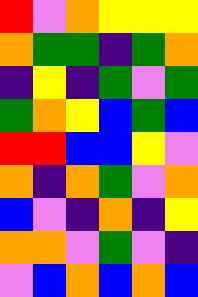[["red", "violet", "orange", "yellow", "yellow", "yellow"], ["orange", "green", "green", "indigo", "green", "orange"], ["indigo", "yellow", "indigo", "green", "violet", "green"], ["green", "orange", "yellow", "blue", "green", "blue"], ["red", "red", "blue", "blue", "yellow", "violet"], ["orange", "indigo", "orange", "green", "violet", "orange"], ["blue", "violet", "indigo", "orange", "indigo", "yellow"], ["orange", "orange", "violet", "green", "violet", "indigo"], ["violet", "blue", "orange", "blue", "orange", "blue"]]